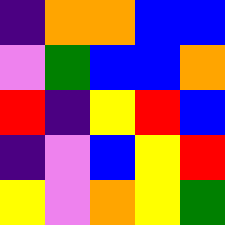[["indigo", "orange", "orange", "blue", "blue"], ["violet", "green", "blue", "blue", "orange"], ["red", "indigo", "yellow", "red", "blue"], ["indigo", "violet", "blue", "yellow", "red"], ["yellow", "violet", "orange", "yellow", "green"]]